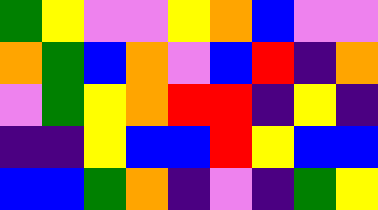[["green", "yellow", "violet", "violet", "yellow", "orange", "blue", "violet", "violet"], ["orange", "green", "blue", "orange", "violet", "blue", "red", "indigo", "orange"], ["violet", "green", "yellow", "orange", "red", "red", "indigo", "yellow", "indigo"], ["indigo", "indigo", "yellow", "blue", "blue", "red", "yellow", "blue", "blue"], ["blue", "blue", "green", "orange", "indigo", "violet", "indigo", "green", "yellow"]]